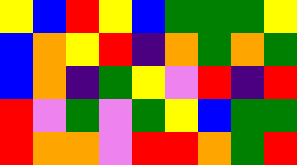[["yellow", "blue", "red", "yellow", "blue", "green", "green", "green", "yellow"], ["blue", "orange", "yellow", "red", "indigo", "orange", "green", "orange", "green"], ["blue", "orange", "indigo", "green", "yellow", "violet", "red", "indigo", "red"], ["red", "violet", "green", "violet", "green", "yellow", "blue", "green", "green"], ["red", "orange", "orange", "violet", "red", "red", "orange", "green", "red"]]